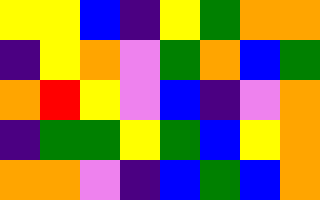[["yellow", "yellow", "blue", "indigo", "yellow", "green", "orange", "orange"], ["indigo", "yellow", "orange", "violet", "green", "orange", "blue", "green"], ["orange", "red", "yellow", "violet", "blue", "indigo", "violet", "orange"], ["indigo", "green", "green", "yellow", "green", "blue", "yellow", "orange"], ["orange", "orange", "violet", "indigo", "blue", "green", "blue", "orange"]]